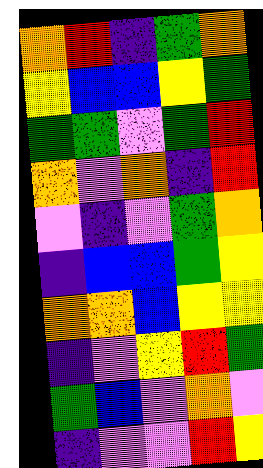[["orange", "red", "indigo", "green", "orange"], ["yellow", "blue", "blue", "yellow", "green"], ["green", "green", "violet", "green", "red"], ["orange", "violet", "orange", "indigo", "red"], ["violet", "indigo", "violet", "green", "orange"], ["indigo", "blue", "blue", "green", "yellow"], ["orange", "orange", "blue", "yellow", "yellow"], ["indigo", "violet", "yellow", "red", "green"], ["green", "blue", "violet", "orange", "violet"], ["indigo", "violet", "violet", "red", "yellow"]]